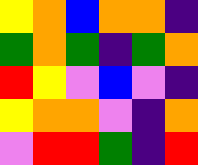[["yellow", "orange", "blue", "orange", "orange", "indigo"], ["green", "orange", "green", "indigo", "green", "orange"], ["red", "yellow", "violet", "blue", "violet", "indigo"], ["yellow", "orange", "orange", "violet", "indigo", "orange"], ["violet", "red", "red", "green", "indigo", "red"]]